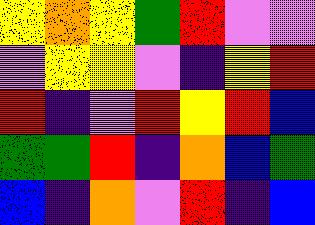[["yellow", "orange", "yellow", "green", "red", "violet", "violet"], ["violet", "yellow", "yellow", "violet", "indigo", "yellow", "red"], ["red", "indigo", "violet", "red", "yellow", "red", "blue"], ["green", "green", "red", "indigo", "orange", "blue", "green"], ["blue", "indigo", "orange", "violet", "red", "indigo", "blue"]]